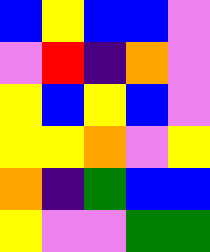[["blue", "yellow", "blue", "blue", "violet"], ["violet", "red", "indigo", "orange", "violet"], ["yellow", "blue", "yellow", "blue", "violet"], ["yellow", "yellow", "orange", "violet", "yellow"], ["orange", "indigo", "green", "blue", "blue"], ["yellow", "violet", "violet", "green", "green"]]